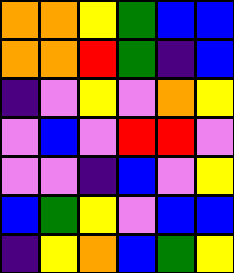[["orange", "orange", "yellow", "green", "blue", "blue"], ["orange", "orange", "red", "green", "indigo", "blue"], ["indigo", "violet", "yellow", "violet", "orange", "yellow"], ["violet", "blue", "violet", "red", "red", "violet"], ["violet", "violet", "indigo", "blue", "violet", "yellow"], ["blue", "green", "yellow", "violet", "blue", "blue"], ["indigo", "yellow", "orange", "blue", "green", "yellow"]]